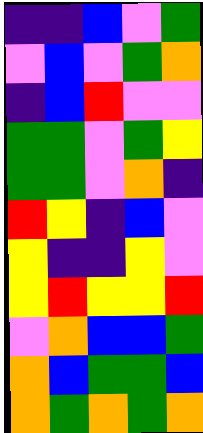[["indigo", "indigo", "blue", "violet", "green"], ["violet", "blue", "violet", "green", "orange"], ["indigo", "blue", "red", "violet", "violet"], ["green", "green", "violet", "green", "yellow"], ["green", "green", "violet", "orange", "indigo"], ["red", "yellow", "indigo", "blue", "violet"], ["yellow", "indigo", "indigo", "yellow", "violet"], ["yellow", "red", "yellow", "yellow", "red"], ["violet", "orange", "blue", "blue", "green"], ["orange", "blue", "green", "green", "blue"], ["orange", "green", "orange", "green", "orange"]]